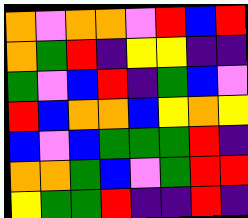[["orange", "violet", "orange", "orange", "violet", "red", "blue", "red"], ["orange", "green", "red", "indigo", "yellow", "yellow", "indigo", "indigo"], ["green", "violet", "blue", "red", "indigo", "green", "blue", "violet"], ["red", "blue", "orange", "orange", "blue", "yellow", "orange", "yellow"], ["blue", "violet", "blue", "green", "green", "green", "red", "indigo"], ["orange", "orange", "green", "blue", "violet", "green", "red", "red"], ["yellow", "green", "green", "red", "indigo", "indigo", "red", "indigo"]]